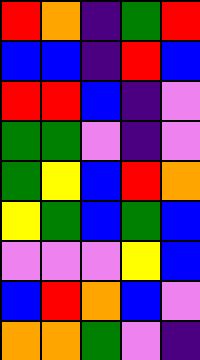[["red", "orange", "indigo", "green", "red"], ["blue", "blue", "indigo", "red", "blue"], ["red", "red", "blue", "indigo", "violet"], ["green", "green", "violet", "indigo", "violet"], ["green", "yellow", "blue", "red", "orange"], ["yellow", "green", "blue", "green", "blue"], ["violet", "violet", "violet", "yellow", "blue"], ["blue", "red", "orange", "blue", "violet"], ["orange", "orange", "green", "violet", "indigo"]]